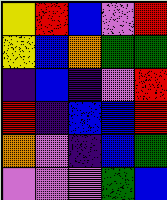[["yellow", "red", "blue", "violet", "red"], ["yellow", "blue", "orange", "green", "green"], ["indigo", "blue", "indigo", "violet", "red"], ["red", "indigo", "blue", "blue", "red"], ["orange", "violet", "indigo", "blue", "green"], ["violet", "violet", "violet", "green", "blue"]]